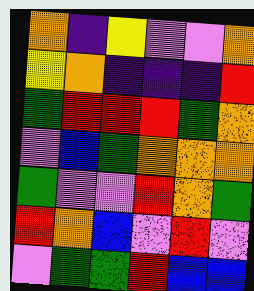[["orange", "indigo", "yellow", "violet", "violet", "orange"], ["yellow", "orange", "indigo", "indigo", "indigo", "red"], ["green", "red", "red", "red", "green", "orange"], ["violet", "blue", "green", "orange", "orange", "orange"], ["green", "violet", "violet", "red", "orange", "green"], ["red", "orange", "blue", "violet", "red", "violet"], ["violet", "green", "green", "red", "blue", "blue"]]